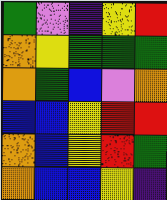[["green", "violet", "indigo", "yellow", "red"], ["orange", "yellow", "green", "green", "green"], ["orange", "green", "blue", "violet", "orange"], ["blue", "blue", "yellow", "red", "red"], ["orange", "blue", "yellow", "red", "green"], ["orange", "blue", "blue", "yellow", "indigo"]]